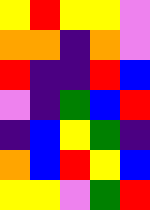[["yellow", "red", "yellow", "yellow", "violet"], ["orange", "orange", "indigo", "orange", "violet"], ["red", "indigo", "indigo", "red", "blue"], ["violet", "indigo", "green", "blue", "red"], ["indigo", "blue", "yellow", "green", "indigo"], ["orange", "blue", "red", "yellow", "blue"], ["yellow", "yellow", "violet", "green", "red"]]